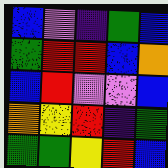[["blue", "violet", "indigo", "green", "blue"], ["green", "red", "red", "blue", "orange"], ["blue", "red", "violet", "violet", "blue"], ["orange", "yellow", "red", "indigo", "green"], ["green", "green", "yellow", "red", "blue"]]